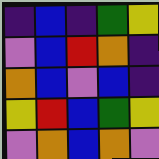[["indigo", "blue", "indigo", "green", "yellow"], ["violet", "blue", "red", "orange", "indigo"], ["orange", "blue", "violet", "blue", "indigo"], ["yellow", "red", "blue", "green", "yellow"], ["violet", "orange", "blue", "orange", "violet"]]